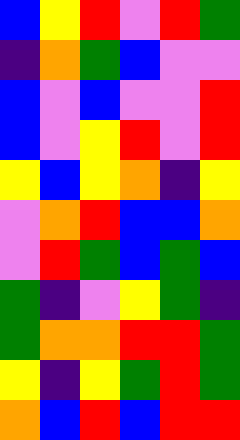[["blue", "yellow", "red", "violet", "red", "green"], ["indigo", "orange", "green", "blue", "violet", "violet"], ["blue", "violet", "blue", "violet", "violet", "red"], ["blue", "violet", "yellow", "red", "violet", "red"], ["yellow", "blue", "yellow", "orange", "indigo", "yellow"], ["violet", "orange", "red", "blue", "blue", "orange"], ["violet", "red", "green", "blue", "green", "blue"], ["green", "indigo", "violet", "yellow", "green", "indigo"], ["green", "orange", "orange", "red", "red", "green"], ["yellow", "indigo", "yellow", "green", "red", "green"], ["orange", "blue", "red", "blue", "red", "red"]]